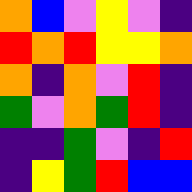[["orange", "blue", "violet", "yellow", "violet", "indigo"], ["red", "orange", "red", "yellow", "yellow", "orange"], ["orange", "indigo", "orange", "violet", "red", "indigo"], ["green", "violet", "orange", "green", "red", "indigo"], ["indigo", "indigo", "green", "violet", "indigo", "red"], ["indigo", "yellow", "green", "red", "blue", "blue"]]